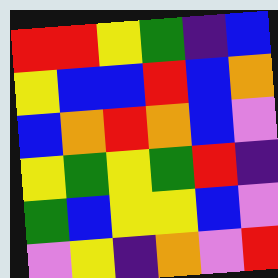[["red", "red", "yellow", "green", "indigo", "blue"], ["yellow", "blue", "blue", "red", "blue", "orange"], ["blue", "orange", "red", "orange", "blue", "violet"], ["yellow", "green", "yellow", "green", "red", "indigo"], ["green", "blue", "yellow", "yellow", "blue", "violet"], ["violet", "yellow", "indigo", "orange", "violet", "red"]]